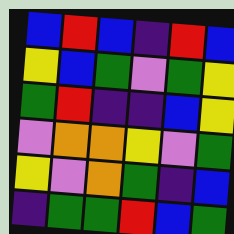[["blue", "red", "blue", "indigo", "red", "blue"], ["yellow", "blue", "green", "violet", "green", "yellow"], ["green", "red", "indigo", "indigo", "blue", "yellow"], ["violet", "orange", "orange", "yellow", "violet", "green"], ["yellow", "violet", "orange", "green", "indigo", "blue"], ["indigo", "green", "green", "red", "blue", "green"]]